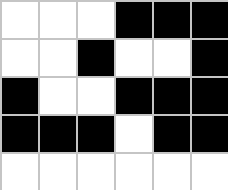[["white", "white", "white", "black", "black", "black"], ["white", "white", "black", "white", "white", "black"], ["black", "white", "white", "black", "black", "black"], ["black", "black", "black", "white", "black", "black"], ["white", "white", "white", "white", "white", "white"]]